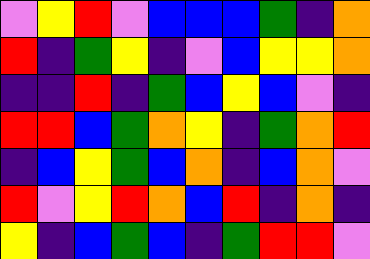[["violet", "yellow", "red", "violet", "blue", "blue", "blue", "green", "indigo", "orange"], ["red", "indigo", "green", "yellow", "indigo", "violet", "blue", "yellow", "yellow", "orange"], ["indigo", "indigo", "red", "indigo", "green", "blue", "yellow", "blue", "violet", "indigo"], ["red", "red", "blue", "green", "orange", "yellow", "indigo", "green", "orange", "red"], ["indigo", "blue", "yellow", "green", "blue", "orange", "indigo", "blue", "orange", "violet"], ["red", "violet", "yellow", "red", "orange", "blue", "red", "indigo", "orange", "indigo"], ["yellow", "indigo", "blue", "green", "blue", "indigo", "green", "red", "red", "violet"]]